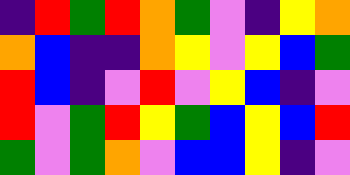[["indigo", "red", "green", "red", "orange", "green", "violet", "indigo", "yellow", "orange"], ["orange", "blue", "indigo", "indigo", "orange", "yellow", "violet", "yellow", "blue", "green"], ["red", "blue", "indigo", "violet", "red", "violet", "yellow", "blue", "indigo", "violet"], ["red", "violet", "green", "red", "yellow", "green", "blue", "yellow", "blue", "red"], ["green", "violet", "green", "orange", "violet", "blue", "blue", "yellow", "indigo", "violet"]]